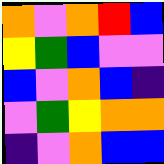[["orange", "violet", "orange", "red", "blue"], ["yellow", "green", "blue", "violet", "violet"], ["blue", "violet", "orange", "blue", "indigo"], ["violet", "green", "yellow", "orange", "orange"], ["indigo", "violet", "orange", "blue", "blue"]]